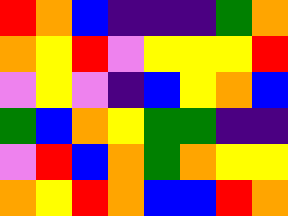[["red", "orange", "blue", "indigo", "indigo", "indigo", "green", "orange"], ["orange", "yellow", "red", "violet", "yellow", "yellow", "yellow", "red"], ["violet", "yellow", "violet", "indigo", "blue", "yellow", "orange", "blue"], ["green", "blue", "orange", "yellow", "green", "green", "indigo", "indigo"], ["violet", "red", "blue", "orange", "green", "orange", "yellow", "yellow"], ["orange", "yellow", "red", "orange", "blue", "blue", "red", "orange"]]